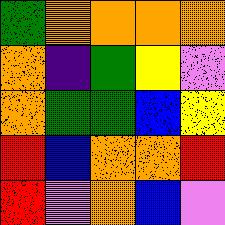[["green", "orange", "orange", "orange", "orange"], ["orange", "indigo", "green", "yellow", "violet"], ["orange", "green", "green", "blue", "yellow"], ["red", "blue", "orange", "orange", "red"], ["red", "violet", "orange", "blue", "violet"]]